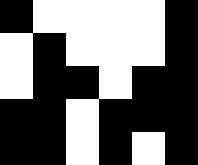[["black", "white", "white", "white", "white", "black"], ["white", "black", "white", "white", "white", "black"], ["white", "black", "black", "white", "black", "black"], ["black", "black", "white", "black", "black", "black"], ["black", "black", "white", "black", "white", "black"]]